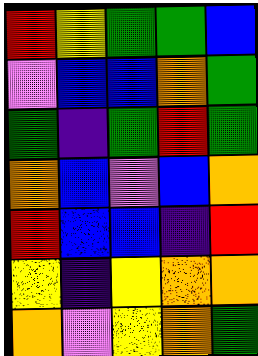[["red", "yellow", "green", "green", "blue"], ["violet", "blue", "blue", "orange", "green"], ["green", "indigo", "green", "red", "green"], ["orange", "blue", "violet", "blue", "orange"], ["red", "blue", "blue", "indigo", "red"], ["yellow", "indigo", "yellow", "orange", "orange"], ["orange", "violet", "yellow", "orange", "green"]]